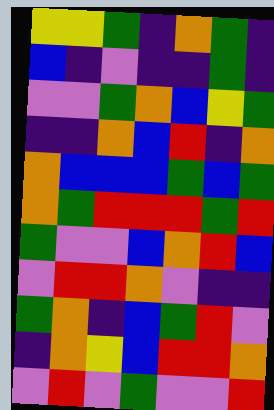[["yellow", "yellow", "green", "indigo", "orange", "green", "indigo"], ["blue", "indigo", "violet", "indigo", "indigo", "green", "indigo"], ["violet", "violet", "green", "orange", "blue", "yellow", "green"], ["indigo", "indigo", "orange", "blue", "red", "indigo", "orange"], ["orange", "blue", "blue", "blue", "green", "blue", "green"], ["orange", "green", "red", "red", "red", "green", "red"], ["green", "violet", "violet", "blue", "orange", "red", "blue"], ["violet", "red", "red", "orange", "violet", "indigo", "indigo"], ["green", "orange", "indigo", "blue", "green", "red", "violet"], ["indigo", "orange", "yellow", "blue", "red", "red", "orange"], ["violet", "red", "violet", "green", "violet", "violet", "red"]]